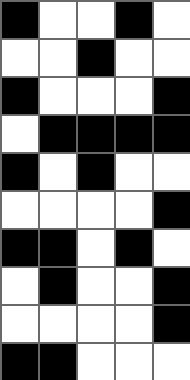[["black", "white", "white", "black", "white"], ["white", "white", "black", "white", "white"], ["black", "white", "white", "white", "black"], ["white", "black", "black", "black", "black"], ["black", "white", "black", "white", "white"], ["white", "white", "white", "white", "black"], ["black", "black", "white", "black", "white"], ["white", "black", "white", "white", "black"], ["white", "white", "white", "white", "black"], ["black", "black", "white", "white", "white"]]